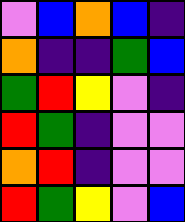[["violet", "blue", "orange", "blue", "indigo"], ["orange", "indigo", "indigo", "green", "blue"], ["green", "red", "yellow", "violet", "indigo"], ["red", "green", "indigo", "violet", "violet"], ["orange", "red", "indigo", "violet", "violet"], ["red", "green", "yellow", "violet", "blue"]]